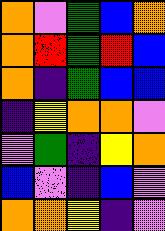[["orange", "violet", "green", "blue", "orange"], ["orange", "red", "green", "red", "blue"], ["orange", "indigo", "green", "blue", "blue"], ["indigo", "yellow", "orange", "orange", "violet"], ["violet", "green", "indigo", "yellow", "orange"], ["blue", "violet", "indigo", "blue", "violet"], ["orange", "orange", "yellow", "indigo", "violet"]]